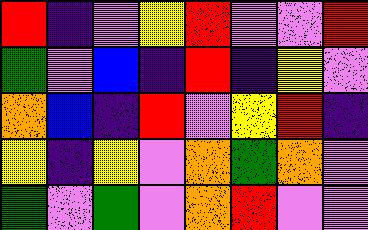[["red", "indigo", "violet", "yellow", "red", "violet", "violet", "red"], ["green", "violet", "blue", "indigo", "red", "indigo", "yellow", "violet"], ["orange", "blue", "indigo", "red", "violet", "yellow", "red", "indigo"], ["yellow", "indigo", "yellow", "violet", "orange", "green", "orange", "violet"], ["green", "violet", "green", "violet", "orange", "red", "violet", "violet"]]